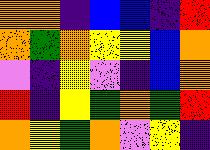[["orange", "orange", "indigo", "blue", "blue", "indigo", "red"], ["orange", "green", "orange", "yellow", "yellow", "blue", "orange"], ["violet", "indigo", "yellow", "violet", "indigo", "blue", "orange"], ["red", "indigo", "yellow", "green", "orange", "green", "red"], ["orange", "yellow", "green", "orange", "violet", "yellow", "indigo"]]